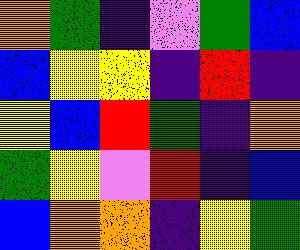[["orange", "green", "indigo", "violet", "green", "blue"], ["blue", "yellow", "yellow", "indigo", "red", "indigo"], ["yellow", "blue", "red", "green", "indigo", "orange"], ["green", "yellow", "violet", "red", "indigo", "blue"], ["blue", "orange", "orange", "indigo", "yellow", "green"]]